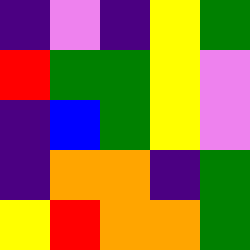[["indigo", "violet", "indigo", "yellow", "green"], ["red", "green", "green", "yellow", "violet"], ["indigo", "blue", "green", "yellow", "violet"], ["indigo", "orange", "orange", "indigo", "green"], ["yellow", "red", "orange", "orange", "green"]]